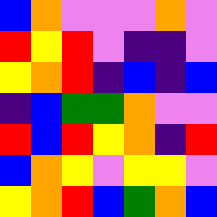[["blue", "orange", "violet", "violet", "violet", "orange", "violet"], ["red", "yellow", "red", "violet", "indigo", "indigo", "violet"], ["yellow", "orange", "red", "indigo", "blue", "indigo", "blue"], ["indigo", "blue", "green", "green", "orange", "violet", "violet"], ["red", "blue", "red", "yellow", "orange", "indigo", "red"], ["blue", "orange", "yellow", "violet", "yellow", "yellow", "violet"], ["yellow", "orange", "red", "blue", "green", "orange", "blue"]]